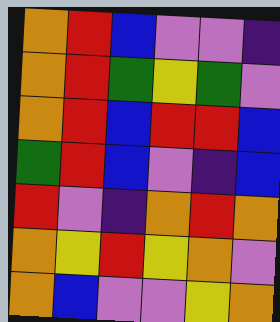[["orange", "red", "blue", "violet", "violet", "indigo"], ["orange", "red", "green", "yellow", "green", "violet"], ["orange", "red", "blue", "red", "red", "blue"], ["green", "red", "blue", "violet", "indigo", "blue"], ["red", "violet", "indigo", "orange", "red", "orange"], ["orange", "yellow", "red", "yellow", "orange", "violet"], ["orange", "blue", "violet", "violet", "yellow", "orange"]]